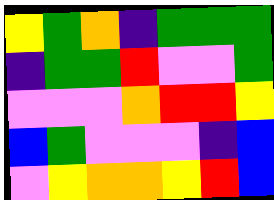[["yellow", "green", "orange", "indigo", "green", "green", "green"], ["indigo", "green", "green", "red", "violet", "violet", "green"], ["violet", "violet", "violet", "orange", "red", "red", "yellow"], ["blue", "green", "violet", "violet", "violet", "indigo", "blue"], ["violet", "yellow", "orange", "orange", "yellow", "red", "blue"]]